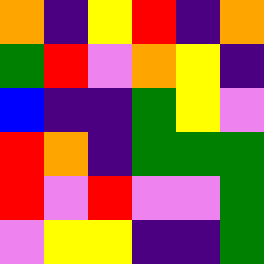[["orange", "indigo", "yellow", "red", "indigo", "orange"], ["green", "red", "violet", "orange", "yellow", "indigo"], ["blue", "indigo", "indigo", "green", "yellow", "violet"], ["red", "orange", "indigo", "green", "green", "green"], ["red", "violet", "red", "violet", "violet", "green"], ["violet", "yellow", "yellow", "indigo", "indigo", "green"]]